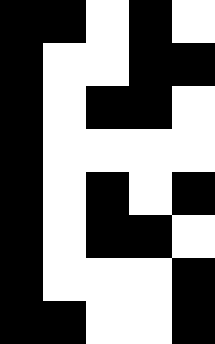[["black", "black", "white", "black", "white"], ["black", "white", "white", "black", "black"], ["black", "white", "black", "black", "white"], ["black", "white", "white", "white", "white"], ["black", "white", "black", "white", "black"], ["black", "white", "black", "black", "white"], ["black", "white", "white", "white", "black"], ["black", "black", "white", "white", "black"]]